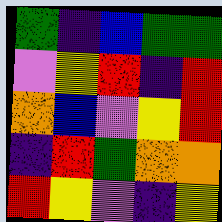[["green", "indigo", "blue", "green", "green"], ["violet", "yellow", "red", "indigo", "red"], ["orange", "blue", "violet", "yellow", "red"], ["indigo", "red", "green", "orange", "orange"], ["red", "yellow", "violet", "indigo", "yellow"]]